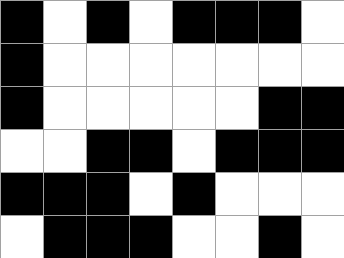[["black", "white", "black", "white", "black", "black", "black", "white"], ["black", "white", "white", "white", "white", "white", "white", "white"], ["black", "white", "white", "white", "white", "white", "black", "black"], ["white", "white", "black", "black", "white", "black", "black", "black"], ["black", "black", "black", "white", "black", "white", "white", "white"], ["white", "black", "black", "black", "white", "white", "black", "white"]]